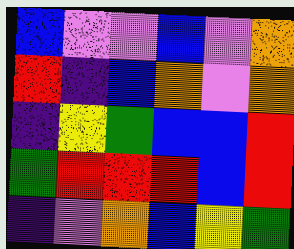[["blue", "violet", "violet", "blue", "violet", "orange"], ["red", "indigo", "blue", "orange", "violet", "orange"], ["indigo", "yellow", "green", "blue", "blue", "red"], ["green", "red", "red", "red", "blue", "red"], ["indigo", "violet", "orange", "blue", "yellow", "green"]]